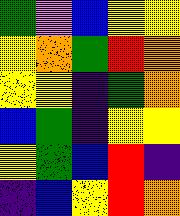[["green", "violet", "blue", "yellow", "yellow"], ["yellow", "orange", "green", "red", "orange"], ["yellow", "yellow", "indigo", "green", "orange"], ["blue", "green", "indigo", "yellow", "yellow"], ["yellow", "green", "blue", "red", "indigo"], ["indigo", "blue", "yellow", "red", "orange"]]